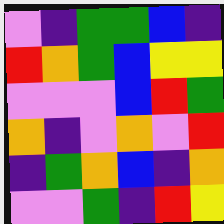[["violet", "indigo", "green", "green", "blue", "indigo"], ["red", "orange", "green", "blue", "yellow", "yellow"], ["violet", "violet", "violet", "blue", "red", "green"], ["orange", "indigo", "violet", "orange", "violet", "red"], ["indigo", "green", "orange", "blue", "indigo", "orange"], ["violet", "violet", "green", "indigo", "red", "yellow"]]